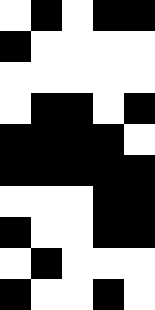[["white", "black", "white", "black", "black"], ["black", "white", "white", "white", "white"], ["white", "white", "white", "white", "white"], ["white", "black", "black", "white", "black"], ["black", "black", "black", "black", "white"], ["black", "black", "black", "black", "black"], ["white", "white", "white", "black", "black"], ["black", "white", "white", "black", "black"], ["white", "black", "white", "white", "white"], ["black", "white", "white", "black", "white"]]